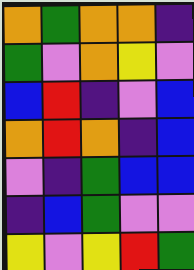[["orange", "green", "orange", "orange", "indigo"], ["green", "violet", "orange", "yellow", "violet"], ["blue", "red", "indigo", "violet", "blue"], ["orange", "red", "orange", "indigo", "blue"], ["violet", "indigo", "green", "blue", "blue"], ["indigo", "blue", "green", "violet", "violet"], ["yellow", "violet", "yellow", "red", "green"]]